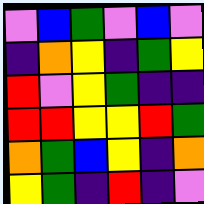[["violet", "blue", "green", "violet", "blue", "violet"], ["indigo", "orange", "yellow", "indigo", "green", "yellow"], ["red", "violet", "yellow", "green", "indigo", "indigo"], ["red", "red", "yellow", "yellow", "red", "green"], ["orange", "green", "blue", "yellow", "indigo", "orange"], ["yellow", "green", "indigo", "red", "indigo", "violet"]]